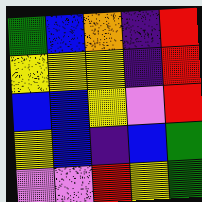[["green", "blue", "orange", "indigo", "red"], ["yellow", "yellow", "yellow", "indigo", "red"], ["blue", "blue", "yellow", "violet", "red"], ["yellow", "blue", "indigo", "blue", "green"], ["violet", "violet", "red", "yellow", "green"]]